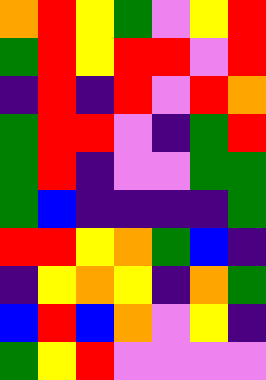[["orange", "red", "yellow", "green", "violet", "yellow", "red"], ["green", "red", "yellow", "red", "red", "violet", "red"], ["indigo", "red", "indigo", "red", "violet", "red", "orange"], ["green", "red", "red", "violet", "indigo", "green", "red"], ["green", "red", "indigo", "violet", "violet", "green", "green"], ["green", "blue", "indigo", "indigo", "indigo", "indigo", "green"], ["red", "red", "yellow", "orange", "green", "blue", "indigo"], ["indigo", "yellow", "orange", "yellow", "indigo", "orange", "green"], ["blue", "red", "blue", "orange", "violet", "yellow", "indigo"], ["green", "yellow", "red", "violet", "violet", "violet", "violet"]]